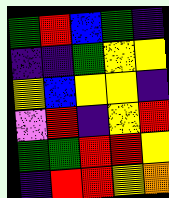[["green", "red", "blue", "green", "indigo"], ["indigo", "indigo", "green", "yellow", "yellow"], ["yellow", "blue", "yellow", "yellow", "indigo"], ["violet", "red", "indigo", "yellow", "red"], ["green", "green", "red", "red", "yellow"], ["indigo", "red", "red", "yellow", "orange"]]